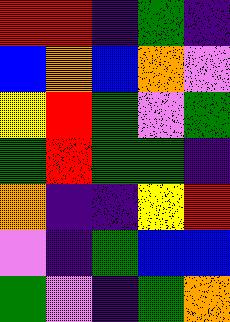[["red", "red", "indigo", "green", "indigo"], ["blue", "orange", "blue", "orange", "violet"], ["yellow", "red", "green", "violet", "green"], ["green", "red", "green", "green", "indigo"], ["orange", "indigo", "indigo", "yellow", "red"], ["violet", "indigo", "green", "blue", "blue"], ["green", "violet", "indigo", "green", "orange"]]